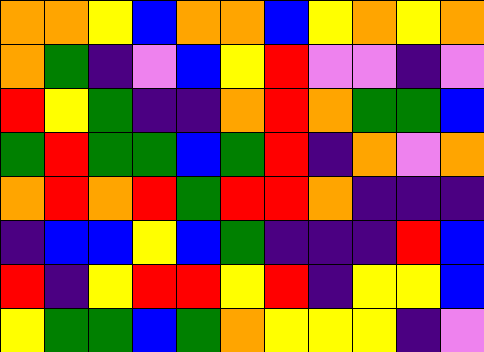[["orange", "orange", "yellow", "blue", "orange", "orange", "blue", "yellow", "orange", "yellow", "orange"], ["orange", "green", "indigo", "violet", "blue", "yellow", "red", "violet", "violet", "indigo", "violet"], ["red", "yellow", "green", "indigo", "indigo", "orange", "red", "orange", "green", "green", "blue"], ["green", "red", "green", "green", "blue", "green", "red", "indigo", "orange", "violet", "orange"], ["orange", "red", "orange", "red", "green", "red", "red", "orange", "indigo", "indigo", "indigo"], ["indigo", "blue", "blue", "yellow", "blue", "green", "indigo", "indigo", "indigo", "red", "blue"], ["red", "indigo", "yellow", "red", "red", "yellow", "red", "indigo", "yellow", "yellow", "blue"], ["yellow", "green", "green", "blue", "green", "orange", "yellow", "yellow", "yellow", "indigo", "violet"]]